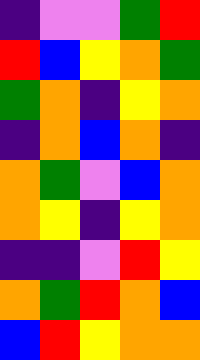[["indigo", "violet", "violet", "green", "red"], ["red", "blue", "yellow", "orange", "green"], ["green", "orange", "indigo", "yellow", "orange"], ["indigo", "orange", "blue", "orange", "indigo"], ["orange", "green", "violet", "blue", "orange"], ["orange", "yellow", "indigo", "yellow", "orange"], ["indigo", "indigo", "violet", "red", "yellow"], ["orange", "green", "red", "orange", "blue"], ["blue", "red", "yellow", "orange", "orange"]]